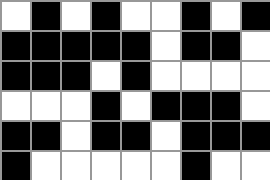[["white", "black", "white", "black", "white", "white", "black", "white", "black"], ["black", "black", "black", "black", "black", "white", "black", "black", "white"], ["black", "black", "black", "white", "black", "white", "white", "white", "white"], ["white", "white", "white", "black", "white", "black", "black", "black", "white"], ["black", "black", "white", "black", "black", "white", "black", "black", "black"], ["black", "white", "white", "white", "white", "white", "black", "white", "white"]]